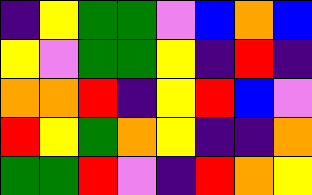[["indigo", "yellow", "green", "green", "violet", "blue", "orange", "blue"], ["yellow", "violet", "green", "green", "yellow", "indigo", "red", "indigo"], ["orange", "orange", "red", "indigo", "yellow", "red", "blue", "violet"], ["red", "yellow", "green", "orange", "yellow", "indigo", "indigo", "orange"], ["green", "green", "red", "violet", "indigo", "red", "orange", "yellow"]]